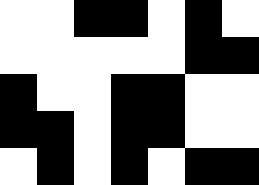[["white", "white", "black", "black", "white", "black", "white"], ["white", "white", "white", "white", "white", "black", "black"], ["black", "white", "white", "black", "black", "white", "white"], ["black", "black", "white", "black", "black", "white", "white"], ["white", "black", "white", "black", "white", "black", "black"]]